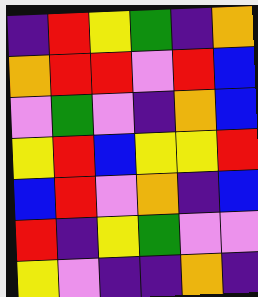[["indigo", "red", "yellow", "green", "indigo", "orange"], ["orange", "red", "red", "violet", "red", "blue"], ["violet", "green", "violet", "indigo", "orange", "blue"], ["yellow", "red", "blue", "yellow", "yellow", "red"], ["blue", "red", "violet", "orange", "indigo", "blue"], ["red", "indigo", "yellow", "green", "violet", "violet"], ["yellow", "violet", "indigo", "indigo", "orange", "indigo"]]